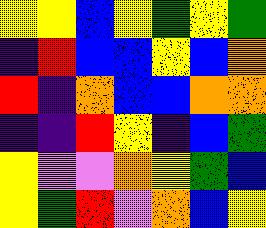[["yellow", "yellow", "blue", "yellow", "green", "yellow", "green"], ["indigo", "red", "blue", "blue", "yellow", "blue", "orange"], ["red", "indigo", "orange", "blue", "blue", "orange", "orange"], ["indigo", "indigo", "red", "yellow", "indigo", "blue", "green"], ["yellow", "violet", "violet", "orange", "yellow", "green", "blue"], ["yellow", "green", "red", "violet", "orange", "blue", "yellow"]]